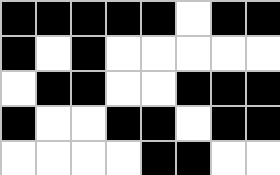[["black", "black", "black", "black", "black", "white", "black", "black"], ["black", "white", "black", "white", "white", "white", "white", "white"], ["white", "black", "black", "white", "white", "black", "black", "black"], ["black", "white", "white", "black", "black", "white", "black", "black"], ["white", "white", "white", "white", "black", "black", "white", "white"]]